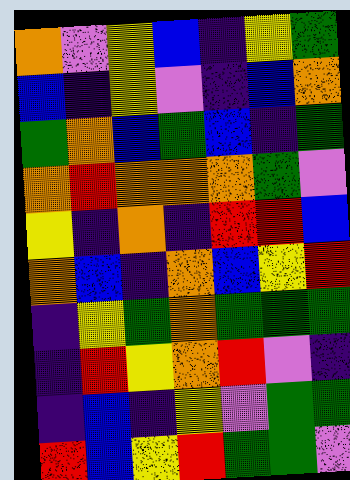[["orange", "violet", "yellow", "blue", "indigo", "yellow", "green"], ["blue", "indigo", "yellow", "violet", "indigo", "blue", "orange"], ["green", "orange", "blue", "green", "blue", "indigo", "green"], ["orange", "red", "orange", "orange", "orange", "green", "violet"], ["yellow", "indigo", "orange", "indigo", "red", "red", "blue"], ["orange", "blue", "indigo", "orange", "blue", "yellow", "red"], ["indigo", "yellow", "green", "orange", "green", "green", "green"], ["indigo", "red", "yellow", "orange", "red", "violet", "indigo"], ["indigo", "blue", "indigo", "yellow", "violet", "green", "green"], ["red", "blue", "yellow", "red", "green", "green", "violet"]]